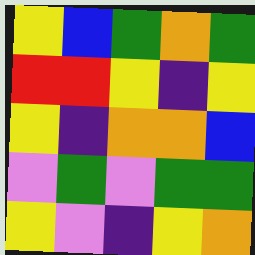[["yellow", "blue", "green", "orange", "green"], ["red", "red", "yellow", "indigo", "yellow"], ["yellow", "indigo", "orange", "orange", "blue"], ["violet", "green", "violet", "green", "green"], ["yellow", "violet", "indigo", "yellow", "orange"]]